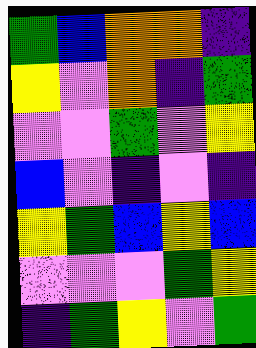[["green", "blue", "orange", "orange", "indigo"], ["yellow", "violet", "orange", "indigo", "green"], ["violet", "violet", "green", "violet", "yellow"], ["blue", "violet", "indigo", "violet", "indigo"], ["yellow", "green", "blue", "yellow", "blue"], ["violet", "violet", "violet", "green", "yellow"], ["indigo", "green", "yellow", "violet", "green"]]